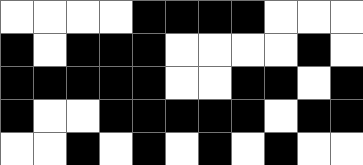[["white", "white", "white", "white", "black", "black", "black", "black", "white", "white", "white"], ["black", "white", "black", "black", "black", "white", "white", "white", "white", "black", "white"], ["black", "black", "black", "black", "black", "white", "white", "black", "black", "white", "black"], ["black", "white", "white", "black", "black", "black", "black", "black", "white", "black", "black"], ["white", "white", "black", "white", "black", "white", "black", "white", "black", "white", "white"]]